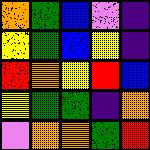[["orange", "green", "blue", "violet", "indigo"], ["yellow", "green", "blue", "yellow", "indigo"], ["red", "orange", "yellow", "red", "blue"], ["yellow", "green", "green", "indigo", "orange"], ["violet", "orange", "orange", "green", "red"]]